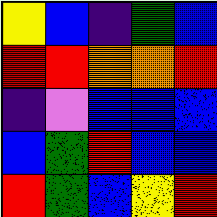[["yellow", "blue", "indigo", "green", "blue"], ["red", "red", "orange", "orange", "red"], ["indigo", "violet", "blue", "blue", "blue"], ["blue", "green", "red", "blue", "blue"], ["red", "green", "blue", "yellow", "red"]]